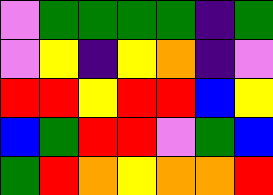[["violet", "green", "green", "green", "green", "indigo", "green"], ["violet", "yellow", "indigo", "yellow", "orange", "indigo", "violet"], ["red", "red", "yellow", "red", "red", "blue", "yellow"], ["blue", "green", "red", "red", "violet", "green", "blue"], ["green", "red", "orange", "yellow", "orange", "orange", "red"]]